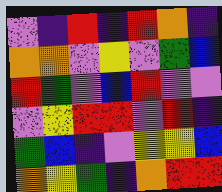[["violet", "indigo", "red", "indigo", "red", "orange", "indigo"], ["orange", "orange", "violet", "yellow", "violet", "green", "blue"], ["red", "green", "violet", "blue", "red", "violet", "violet"], ["violet", "yellow", "red", "red", "violet", "red", "indigo"], ["green", "blue", "indigo", "violet", "yellow", "yellow", "blue"], ["orange", "yellow", "green", "indigo", "orange", "red", "red"]]